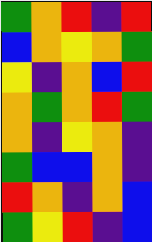[["green", "orange", "red", "indigo", "red"], ["blue", "orange", "yellow", "orange", "green"], ["yellow", "indigo", "orange", "blue", "red"], ["orange", "green", "orange", "red", "green"], ["orange", "indigo", "yellow", "orange", "indigo"], ["green", "blue", "blue", "orange", "indigo"], ["red", "orange", "indigo", "orange", "blue"], ["green", "yellow", "red", "indigo", "blue"]]